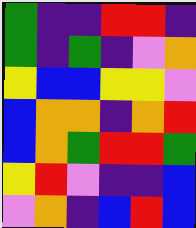[["green", "indigo", "indigo", "red", "red", "indigo"], ["green", "indigo", "green", "indigo", "violet", "orange"], ["yellow", "blue", "blue", "yellow", "yellow", "violet"], ["blue", "orange", "orange", "indigo", "orange", "red"], ["blue", "orange", "green", "red", "red", "green"], ["yellow", "red", "violet", "indigo", "indigo", "blue"], ["violet", "orange", "indigo", "blue", "red", "blue"]]